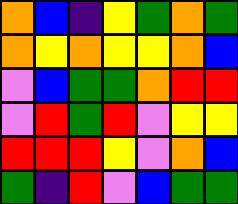[["orange", "blue", "indigo", "yellow", "green", "orange", "green"], ["orange", "yellow", "orange", "yellow", "yellow", "orange", "blue"], ["violet", "blue", "green", "green", "orange", "red", "red"], ["violet", "red", "green", "red", "violet", "yellow", "yellow"], ["red", "red", "red", "yellow", "violet", "orange", "blue"], ["green", "indigo", "red", "violet", "blue", "green", "green"]]